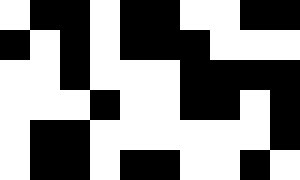[["white", "black", "black", "white", "black", "black", "white", "white", "black", "black"], ["black", "white", "black", "white", "black", "black", "black", "white", "white", "white"], ["white", "white", "black", "white", "white", "white", "black", "black", "black", "black"], ["white", "white", "white", "black", "white", "white", "black", "black", "white", "black"], ["white", "black", "black", "white", "white", "white", "white", "white", "white", "black"], ["white", "black", "black", "white", "black", "black", "white", "white", "black", "white"]]